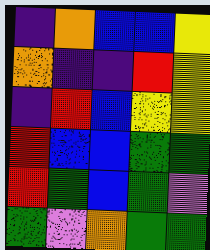[["indigo", "orange", "blue", "blue", "yellow"], ["orange", "indigo", "indigo", "red", "yellow"], ["indigo", "red", "blue", "yellow", "yellow"], ["red", "blue", "blue", "green", "green"], ["red", "green", "blue", "green", "violet"], ["green", "violet", "orange", "green", "green"]]